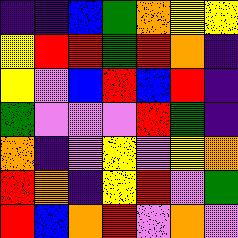[["indigo", "indigo", "blue", "green", "orange", "yellow", "yellow"], ["yellow", "red", "red", "green", "red", "orange", "indigo"], ["yellow", "violet", "blue", "red", "blue", "red", "indigo"], ["green", "violet", "violet", "violet", "red", "green", "indigo"], ["orange", "indigo", "violet", "yellow", "violet", "yellow", "orange"], ["red", "orange", "indigo", "yellow", "red", "violet", "green"], ["red", "blue", "orange", "red", "violet", "orange", "violet"]]